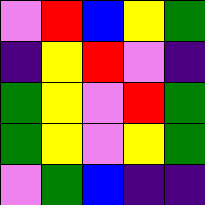[["violet", "red", "blue", "yellow", "green"], ["indigo", "yellow", "red", "violet", "indigo"], ["green", "yellow", "violet", "red", "green"], ["green", "yellow", "violet", "yellow", "green"], ["violet", "green", "blue", "indigo", "indigo"]]